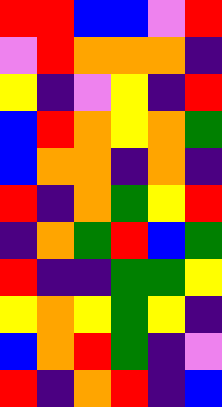[["red", "red", "blue", "blue", "violet", "red"], ["violet", "red", "orange", "orange", "orange", "indigo"], ["yellow", "indigo", "violet", "yellow", "indigo", "red"], ["blue", "red", "orange", "yellow", "orange", "green"], ["blue", "orange", "orange", "indigo", "orange", "indigo"], ["red", "indigo", "orange", "green", "yellow", "red"], ["indigo", "orange", "green", "red", "blue", "green"], ["red", "indigo", "indigo", "green", "green", "yellow"], ["yellow", "orange", "yellow", "green", "yellow", "indigo"], ["blue", "orange", "red", "green", "indigo", "violet"], ["red", "indigo", "orange", "red", "indigo", "blue"]]